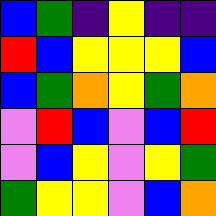[["blue", "green", "indigo", "yellow", "indigo", "indigo"], ["red", "blue", "yellow", "yellow", "yellow", "blue"], ["blue", "green", "orange", "yellow", "green", "orange"], ["violet", "red", "blue", "violet", "blue", "red"], ["violet", "blue", "yellow", "violet", "yellow", "green"], ["green", "yellow", "yellow", "violet", "blue", "orange"]]